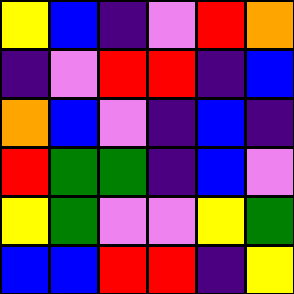[["yellow", "blue", "indigo", "violet", "red", "orange"], ["indigo", "violet", "red", "red", "indigo", "blue"], ["orange", "blue", "violet", "indigo", "blue", "indigo"], ["red", "green", "green", "indigo", "blue", "violet"], ["yellow", "green", "violet", "violet", "yellow", "green"], ["blue", "blue", "red", "red", "indigo", "yellow"]]